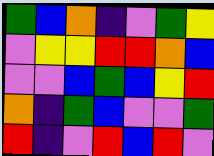[["green", "blue", "orange", "indigo", "violet", "green", "yellow"], ["violet", "yellow", "yellow", "red", "red", "orange", "blue"], ["violet", "violet", "blue", "green", "blue", "yellow", "red"], ["orange", "indigo", "green", "blue", "violet", "violet", "green"], ["red", "indigo", "violet", "red", "blue", "red", "violet"]]